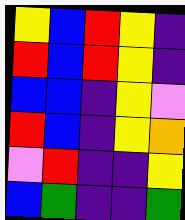[["yellow", "blue", "red", "yellow", "indigo"], ["red", "blue", "red", "yellow", "indigo"], ["blue", "blue", "indigo", "yellow", "violet"], ["red", "blue", "indigo", "yellow", "orange"], ["violet", "red", "indigo", "indigo", "yellow"], ["blue", "green", "indigo", "indigo", "green"]]